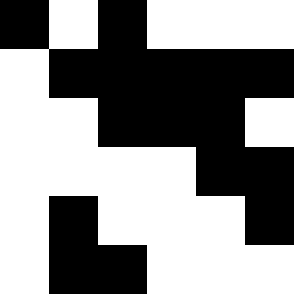[["black", "white", "black", "white", "white", "white"], ["white", "black", "black", "black", "black", "black"], ["white", "white", "black", "black", "black", "white"], ["white", "white", "white", "white", "black", "black"], ["white", "black", "white", "white", "white", "black"], ["white", "black", "black", "white", "white", "white"]]